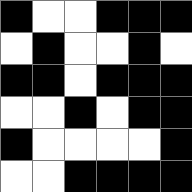[["black", "white", "white", "black", "black", "black"], ["white", "black", "white", "white", "black", "white"], ["black", "black", "white", "black", "black", "black"], ["white", "white", "black", "white", "black", "black"], ["black", "white", "white", "white", "white", "black"], ["white", "white", "black", "black", "black", "black"]]